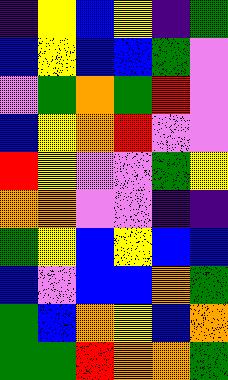[["indigo", "yellow", "blue", "yellow", "indigo", "green"], ["blue", "yellow", "blue", "blue", "green", "violet"], ["violet", "green", "orange", "green", "red", "violet"], ["blue", "yellow", "orange", "red", "violet", "violet"], ["red", "yellow", "violet", "violet", "green", "yellow"], ["orange", "orange", "violet", "violet", "indigo", "indigo"], ["green", "yellow", "blue", "yellow", "blue", "blue"], ["blue", "violet", "blue", "blue", "orange", "green"], ["green", "blue", "orange", "yellow", "blue", "orange"], ["green", "green", "red", "orange", "orange", "green"]]